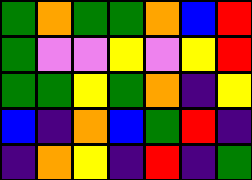[["green", "orange", "green", "green", "orange", "blue", "red"], ["green", "violet", "violet", "yellow", "violet", "yellow", "red"], ["green", "green", "yellow", "green", "orange", "indigo", "yellow"], ["blue", "indigo", "orange", "blue", "green", "red", "indigo"], ["indigo", "orange", "yellow", "indigo", "red", "indigo", "green"]]